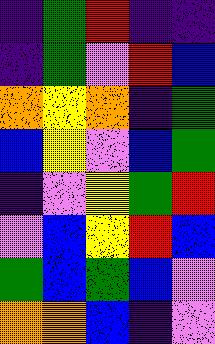[["indigo", "green", "red", "indigo", "indigo"], ["indigo", "green", "violet", "red", "blue"], ["orange", "yellow", "orange", "indigo", "green"], ["blue", "yellow", "violet", "blue", "green"], ["indigo", "violet", "yellow", "green", "red"], ["violet", "blue", "yellow", "red", "blue"], ["green", "blue", "green", "blue", "violet"], ["orange", "orange", "blue", "indigo", "violet"]]